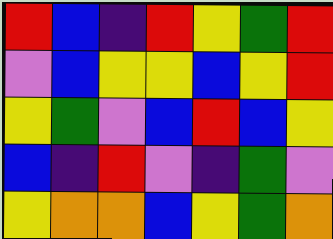[["red", "blue", "indigo", "red", "yellow", "green", "red"], ["violet", "blue", "yellow", "yellow", "blue", "yellow", "red"], ["yellow", "green", "violet", "blue", "red", "blue", "yellow"], ["blue", "indigo", "red", "violet", "indigo", "green", "violet"], ["yellow", "orange", "orange", "blue", "yellow", "green", "orange"]]